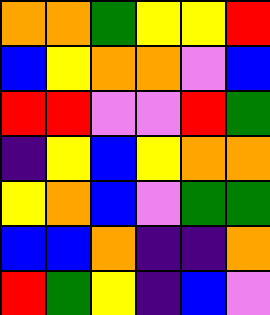[["orange", "orange", "green", "yellow", "yellow", "red"], ["blue", "yellow", "orange", "orange", "violet", "blue"], ["red", "red", "violet", "violet", "red", "green"], ["indigo", "yellow", "blue", "yellow", "orange", "orange"], ["yellow", "orange", "blue", "violet", "green", "green"], ["blue", "blue", "orange", "indigo", "indigo", "orange"], ["red", "green", "yellow", "indigo", "blue", "violet"]]